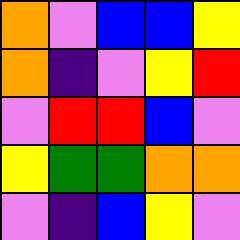[["orange", "violet", "blue", "blue", "yellow"], ["orange", "indigo", "violet", "yellow", "red"], ["violet", "red", "red", "blue", "violet"], ["yellow", "green", "green", "orange", "orange"], ["violet", "indigo", "blue", "yellow", "violet"]]